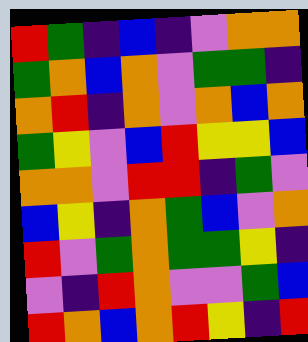[["red", "green", "indigo", "blue", "indigo", "violet", "orange", "orange"], ["green", "orange", "blue", "orange", "violet", "green", "green", "indigo"], ["orange", "red", "indigo", "orange", "violet", "orange", "blue", "orange"], ["green", "yellow", "violet", "blue", "red", "yellow", "yellow", "blue"], ["orange", "orange", "violet", "red", "red", "indigo", "green", "violet"], ["blue", "yellow", "indigo", "orange", "green", "blue", "violet", "orange"], ["red", "violet", "green", "orange", "green", "green", "yellow", "indigo"], ["violet", "indigo", "red", "orange", "violet", "violet", "green", "blue"], ["red", "orange", "blue", "orange", "red", "yellow", "indigo", "red"]]